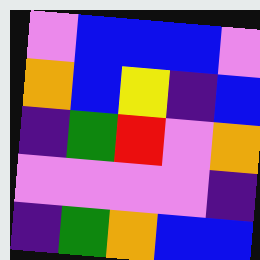[["violet", "blue", "blue", "blue", "violet"], ["orange", "blue", "yellow", "indigo", "blue"], ["indigo", "green", "red", "violet", "orange"], ["violet", "violet", "violet", "violet", "indigo"], ["indigo", "green", "orange", "blue", "blue"]]